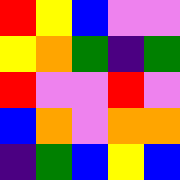[["red", "yellow", "blue", "violet", "violet"], ["yellow", "orange", "green", "indigo", "green"], ["red", "violet", "violet", "red", "violet"], ["blue", "orange", "violet", "orange", "orange"], ["indigo", "green", "blue", "yellow", "blue"]]